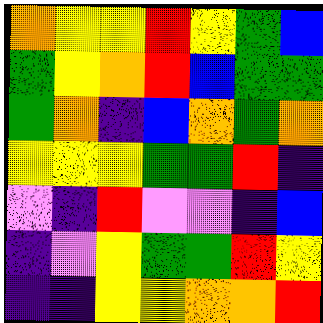[["orange", "yellow", "yellow", "red", "yellow", "green", "blue"], ["green", "yellow", "orange", "red", "blue", "green", "green"], ["green", "orange", "indigo", "blue", "orange", "green", "orange"], ["yellow", "yellow", "yellow", "green", "green", "red", "indigo"], ["violet", "indigo", "red", "violet", "violet", "indigo", "blue"], ["indigo", "violet", "yellow", "green", "green", "red", "yellow"], ["indigo", "indigo", "yellow", "yellow", "orange", "orange", "red"]]